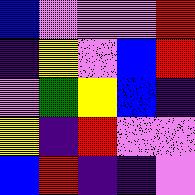[["blue", "violet", "violet", "violet", "red"], ["indigo", "yellow", "violet", "blue", "red"], ["violet", "green", "yellow", "blue", "indigo"], ["yellow", "indigo", "red", "violet", "violet"], ["blue", "red", "indigo", "indigo", "violet"]]